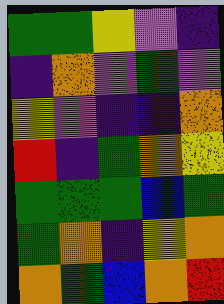[["green", "green", "yellow", "violet", "indigo"], ["indigo", "orange", "violet", "green", "violet"], ["yellow", "violet", "indigo", "indigo", "orange"], ["red", "indigo", "green", "orange", "yellow"], ["green", "green", "green", "blue", "green"], ["green", "orange", "indigo", "yellow", "orange"], ["orange", "green", "blue", "orange", "red"]]